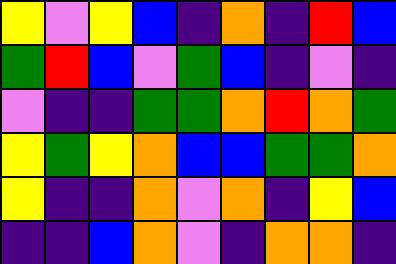[["yellow", "violet", "yellow", "blue", "indigo", "orange", "indigo", "red", "blue"], ["green", "red", "blue", "violet", "green", "blue", "indigo", "violet", "indigo"], ["violet", "indigo", "indigo", "green", "green", "orange", "red", "orange", "green"], ["yellow", "green", "yellow", "orange", "blue", "blue", "green", "green", "orange"], ["yellow", "indigo", "indigo", "orange", "violet", "orange", "indigo", "yellow", "blue"], ["indigo", "indigo", "blue", "orange", "violet", "indigo", "orange", "orange", "indigo"]]